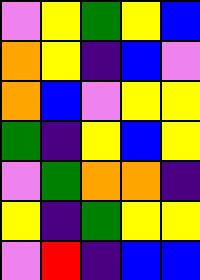[["violet", "yellow", "green", "yellow", "blue"], ["orange", "yellow", "indigo", "blue", "violet"], ["orange", "blue", "violet", "yellow", "yellow"], ["green", "indigo", "yellow", "blue", "yellow"], ["violet", "green", "orange", "orange", "indigo"], ["yellow", "indigo", "green", "yellow", "yellow"], ["violet", "red", "indigo", "blue", "blue"]]